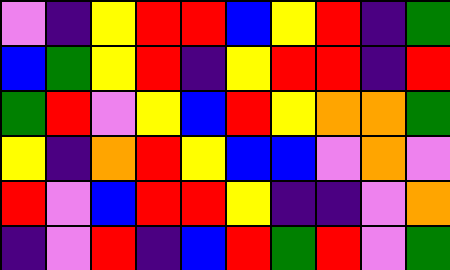[["violet", "indigo", "yellow", "red", "red", "blue", "yellow", "red", "indigo", "green"], ["blue", "green", "yellow", "red", "indigo", "yellow", "red", "red", "indigo", "red"], ["green", "red", "violet", "yellow", "blue", "red", "yellow", "orange", "orange", "green"], ["yellow", "indigo", "orange", "red", "yellow", "blue", "blue", "violet", "orange", "violet"], ["red", "violet", "blue", "red", "red", "yellow", "indigo", "indigo", "violet", "orange"], ["indigo", "violet", "red", "indigo", "blue", "red", "green", "red", "violet", "green"]]